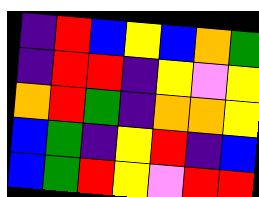[["indigo", "red", "blue", "yellow", "blue", "orange", "green"], ["indigo", "red", "red", "indigo", "yellow", "violet", "yellow"], ["orange", "red", "green", "indigo", "orange", "orange", "yellow"], ["blue", "green", "indigo", "yellow", "red", "indigo", "blue"], ["blue", "green", "red", "yellow", "violet", "red", "red"]]